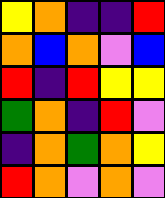[["yellow", "orange", "indigo", "indigo", "red"], ["orange", "blue", "orange", "violet", "blue"], ["red", "indigo", "red", "yellow", "yellow"], ["green", "orange", "indigo", "red", "violet"], ["indigo", "orange", "green", "orange", "yellow"], ["red", "orange", "violet", "orange", "violet"]]